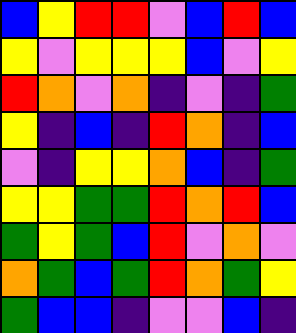[["blue", "yellow", "red", "red", "violet", "blue", "red", "blue"], ["yellow", "violet", "yellow", "yellow", "yellow", "blue", "violet", "yellow"], ["red", "orange", "violet", "orange", "indigo", "violet", "indigo", "green"], ["yellow", "indigo", "blue", "indigo", "red", "orange", "indigo", "blue"], ["violet", "indigo", "yellow", "yellow", "orange", "blue", "indigo", "green"], ["yellow", "yellow", "green", "green", "red", "orange", "red", "blue"], ["green", "yellow", "green", "blue", "red", "violet", "orange", "violet"], ["orange", "green", "blue", "green", "red", "orange", "green", "yellow"], ["green", "blue", "blue", "indigo", "violet", "violet", "blue", "indigo"]]